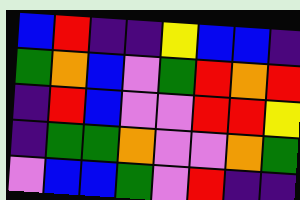[["blue", "red", "indigo", "indigo", "yellow", "blue", "blue", "indigo"], ["green", "orange", "blue", "violet", "green", "red", "orange", "red"], ["indigo", "red", "blue", "violet", "violet", "red", "red", "yellow"], ["indigo", "green", "green", "orange", "violet", "violet", "orange", "green"], ["violet", "blue", "blue", "green", "violet", "red", "indigo", "indigo"]]